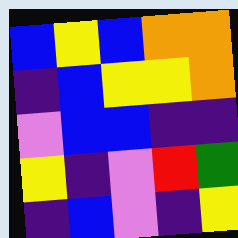[["blue", "yellow", "blue", "orange", "orange"], ["indigo", "blue", "yellow", "yellow", "orange"], ["violet", "blue", "blue", "indigo", "indigo"], ["yellow", "indigo", "violet", "red", "green"], ["indigo", "blue", "violet", "indigo", "yellow"]]